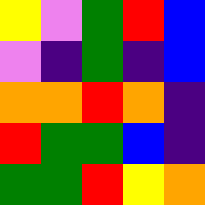[["yellow", "violet", "green", "red", "blue"], ["violet", "indigo", "green", "indigo", "blue"], ["orange", "orange", "red", "orange", "indigo"], ["red", "green", "green", "blue", "indigo"], ["green", "green", "red", "yellow", "orange"]]